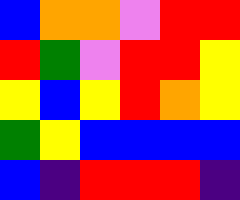[["blue", "orange", "orange", "violet", "red", "red"], ["red", "green", "violet", "red", "red", "yellow"], ["yellow", "blue", "yellow", "red", "orange", "yellow"], ["green", "yellow", "blue", "blue", "blue", "blue"], ["blue", "indigo", "red", "red", "red", "indigo"]]